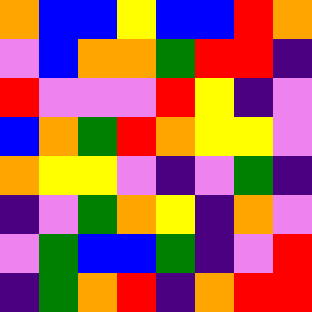[["orange", "blue", "blue", "yellow", "blue", "blue", "red", "orange"], ["violet", "blue", "orange", "orange", "green", "red", "red", "indigo"], ["red", "violet", "violet", "violet", "red", "yellow", "indigo", "violet"], ["blue", "orange", "green", "red", "orange", "yellow", "yellow", "violet"], ["orange", "yellow", "yellow", "violet", "indigo", "violet", "green", "indigo"], ["indigo", "violet", "green", "orange", "yellow", "indigo", "orange", "violet"], ["violet", "green", "blue", "blue", "green", "indigo", "violet", "red"], ["indigo", "green", "orange", "red", "indigo", "orange", "red", "red"]]